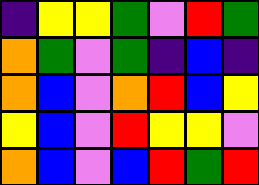[["indigo", "yellow", "yellow", "green", "violet", "red", "green"], ["orange", "green", "violet", "green", "indigo", "blue", "indigo"], ["orange", "blue", "violet", "orange", "red", "blue", "yellow"], ["yellow", "blue", "violet", "red", "yellow", "yellow", "violet"], ["orange", "blue", "violet", "blue", "red", "green", "red"]]